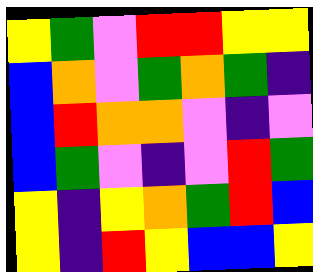[["yellow", "green", "violet", "red", "red", "yellow", "yellow"], ["blue", "orange", "violet", "green", "orange", "green", "indigo"], ["blue", "red", "orange", "orange", "violet", "indigo", "violet"], ["blue", "green", "violet", "indigo", "violet", "red", "green"], ["yellow", "indigo", "yellow", "orange", "green", "red", "blue"], ["yellow", "indigo", "red", "yellow", "blue", "blue", "yellow"]]